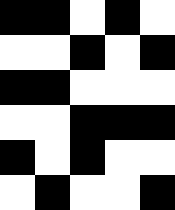[["black", "black", "white", "black", "white"], ["white", "white", "black", "white", "black"], ["black", "black", "white", "white", "white"], ["white", "white", "black", "black", "black"], ["black", "white", "black", "white", "white"], ["white", "black", "white", "white", "black"]]